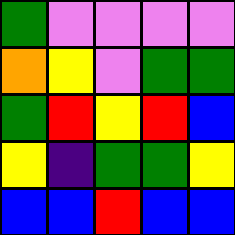[["green", "violet", "violet", "violet", "violet"], ["orange", "yellow", "violet", "green", "green"], ["green", "red", "yellow", "red", "blue"], ["yellow", "indigo", "green", "green", "yellow"], ["blue", "blue", "red", "blue", "blue"]]